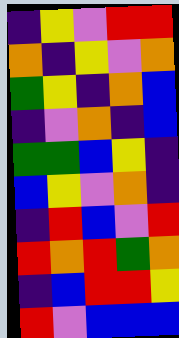[["indigo", "yellow", "violet", "red", "red"], ["orange", "indigo", "yellow", "violet", "orange"], ["green", "yellow", "indigo", "orange", "blue"], ["indigo", "violet", "orange", "indigo", "blue"], ["green", "green", "blue", "yellow", "indigo"], ["blue", "yellow", "violet", "orange", "indigo"], ["indigo", "red", "blue", "violet", "red"], ["red", "orange", "red", "green", "orange"], ["indigo", "blue", "red", "red", "yellow"], ["red", "violet", "blue", "blue", "blue"]]